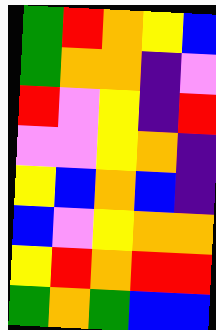[["green", "red", "orange", "yellow", "blue"], ["green", "orange", "orange", "indigo", "violet"], ["red", "violet", "yellow", "indigo", "red"], ["violet", "violet", "yellow", "orange", "indigo"], ["yellow", "blue", "orange", "blue", "indigo"], ["blue", "violet", "yellow", "orange", "orange"], ["yellow", "red", "orange", "red", "red"], ["green", "orange", "green", "blue", "blue"]]